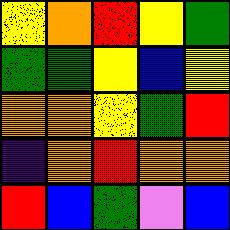[["yellow", "orange", "red", "yellow", "green"], ["green", "green", "yellow", "blue", "yellow"], ["orange", "orange", "yellow", "green", "red"], ["indigo", "orange", "red", "orange", "orange"], ["red", "blue", "green", "violet", "blue"]]